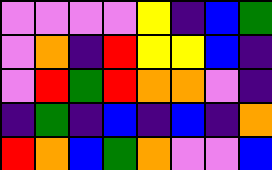[["violet", "violet", "violet", "violet", "yellow", "indigo", "blue", "green"], ["violet", "orange", "indigo", "red", "yellow", "yellow", "blue", "indigo"], ["violet", "red", "green", "red", "orange", "orange", "violet", "indigo"], ["indigo", "green", "indigo", "blue", "indigo", "blue", "indigo", "orange"], ["red", "orange", "blue", "green", "orange", "violet", "violet", "blue"]]